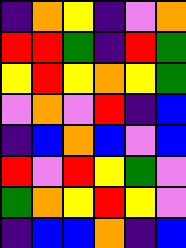[["indigo", "orange", "yellow", "indigo", "violet", "orange"], ["red", "red", "green", "indigo", "red", "green"], ["yellow", "red", "yellow", "orange", "yellow", "green"], ["violet", "orange", "violet", "red", "indigo", "blue"], ["indigo", "blue", "orange", "blue", "violet", "blue"], ["red", "violet", "red", "yellow", "green", "violet"], ["green", "orange", "yellow", "red", "yellow", "violet"], ["indigo", "blue", "blue", "orange", "indigo", "blue"]]